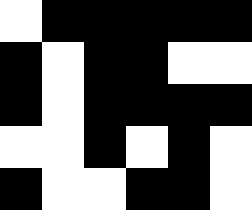[["white", "black", "black", "black", "black", "black"], ["black", "white", "black", "black", "white", "white"], ["black", "white", "black", "black", "black", "black"], ["white", "white", "black", "white", "black", "white"], ["black", "white", "white", "black", "black", "white"]]